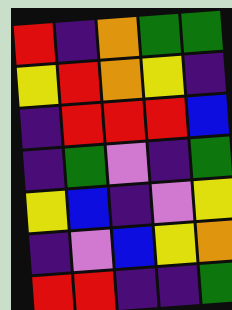[["red", "indigo", "orange", "green", "green"], ["yellow", "red", "orange", "yellow", "indigo"], ["indigo", "red", "red", "red", "blue"], ["indigo", "green", "violet", "indigo", "green"], ["yellow", "blue", "indigo", "violet", "yellow"], ["indigo", "violet", "blue", "yellow", "orange"], ["red", "red", "indigo", "indigo", "green"]]